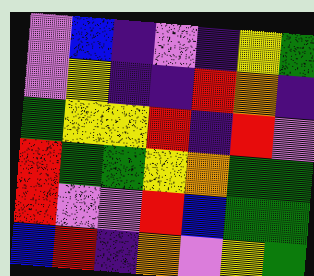[["violet", "blue", "indigo", "violet", "indigo", "yellow", "green"], ["violet", "yellow", "indigo", "indigo", "red", "orange", "indigo"], ["green", "yellow", "yellow", "red", "indigo", "red", "violet"], ["red", "green", "green", "yellow", "orange", "green", "green"], ["red", "violet", "violet", "red", "blue", "green", "green"], ["blue", "red", "indigo", "orange", "violet", "yellow", "green"]]